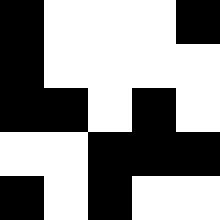[["black", "white", "white", "white", "black"], ["black", "white", "white", "white", "white"], ["black", "black", "white", "black", "white"], ["white", "white", "black", "black", "black"], ["black", "white", "black", "white", "white"]]